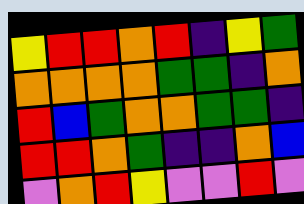[["yellow", "red", "red", "orange", "red", "indigo", "yellow", "green"], ["orange", "orange", "orange", "orange", "green", "green", "indigo", "orange"], ["red", "blue", "green", "orange", "orange", "green", "green", "indigo"], ["red", "red", "orange", "green", "indigo", "indigo", "orange", "blue"], ["violet", "orange", "red", "yellow", "violet", "violet", "red", "violet"]]